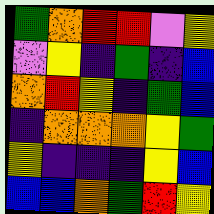[["green", "orange", "red", "red", "violet", "yellow"], ["violet", "yellow", "indigo", "green", "indigo", "blue"], ["orange", "red", "yellow", "indigo", "green", "blue"], ["indigo", "orange", "orange", "orange", "yellow", "green"], ["yellow", "indigo", "indigo", "indigo", "yellow", "blue"], ["blue", "blue", "orange", "green", "red", "yellow"]]